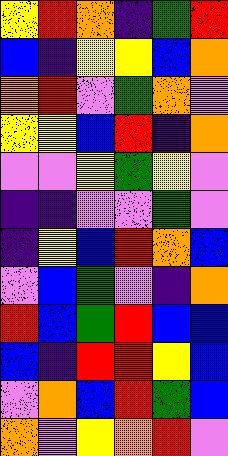[["yellow", "red", "orange", "indigo", "green", "red"], ["blue", "indigo", "yellow", "yellow", "blue", "orange"], ["orange", "red", "violet", "green", "orange", "violet"], ["yellow", "yellow", "blue", "red", "indigo", "orange"], ["violet", "violet", "yellow", "green", "yellow", "violet"], ["indigo", "indigo", "violet", "violet", "green", "violet"], ["indigo", "yellow", "blue", "red", "orange", "blue"], ["violet", "blue", "green", "violet", "indigo", "orange"], ["red", "blue", "green", "red", "blue", "blue"], ["blue", "indigo", "red", "red", "yellow", "blue"], ["violet", "orange", "blue", "red", "green", "blue"], ["orange", "violet", "yellow", "orange", "red", "violet"]]